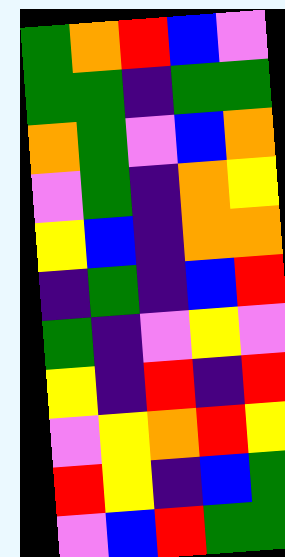[["green", "orange", "red", "blue", "violet"], ["green", "green", "indigo", "green", "green"], ["orange", "green", "violet", "blue", "orange"], ["violet", "green", "indigo", "orange", "yellow"], ["yellow", "blue", "indigo", "orange", "orange"], ["indigo", "green", "indigo", "blue", "red"], ["green", "indigo", "violet", "yellow", "violet"], ["yellow", "indigo", "red", "indigo", "red"], ["violet", "yellow", "orange", "red", "yellow"], ["red", "yellow", "indigo", "blue", "green"], ["violet", "blue", "red", "green", "green"]]